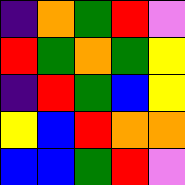[["indigo", "orange", "green", "red", "violet"], ["red", "green", "orange", "green", "yellow"], ["indigo", "red", "green", "blue", "yellow"], ["yellow", "blue", "red", "orange", "orange"], ["blue", "blue", "green", "red", "violet"]]